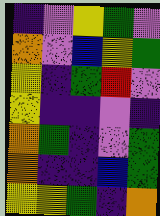[["indigo", "violet", "yellow", "green", "violet"], ["orange", "violet", "blue", "yellow", "green"], ["yellow", "indigo", "green", "red", "violet"], ["yellow", "indigo", "indigo", "violet", "indigo"], ["orange", "green", "indigo", "violet", "green"], ["orange", "indigo", "indigo", "blue", "green"], ["yellow", "yellow", "green", "indigo", "orange"]]